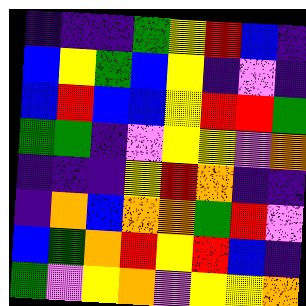[["indigo", "indigo", "indigo", "green", "yellow", "red", "blue", "indigo"], ["blue", "yellow", "green", "blue", "yellow", "indigo", "violet", "indigo"], ["blue", "red", "blue", "blue", "yellow", "red", "red", "green"], ["green", "green", "indigo", "violet", "yellow", "yellow", "violet", "orange"], ["indigo", "indigo", "indigo", "yellow", "red", "orange", "indigo", "indigo"], ["indigo", "orange", "blue", "orange", "orange", "green", "red", "violet"], ["blue", "green", "orange", "red", "yellow", "red", "blue", "indigo"], ["green", "violet", "yellow", "orange", "violet", "yellow", "yellow", "orange"]]